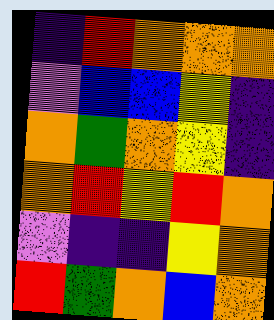[["indigo", "red", "orange", "orange", "orange"], ["violet", "blue", "blue", "yellow", "indigo"], ["orange", "green", "orange", "yellow", "indigo"], ["orange", "red", "yellow", "red", "orange"], ["violet", "indigo", "indigo", "yellow", "orange"], ["red", "green", "orange", "blue", "orange"]]